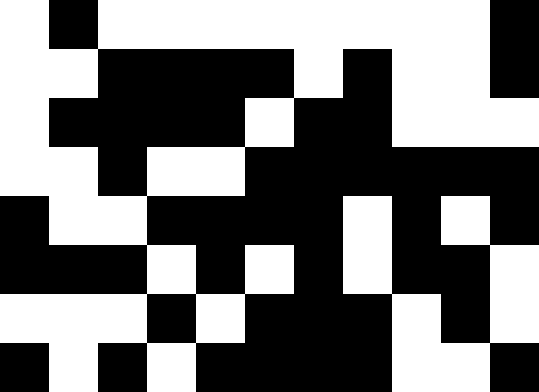[["white", "black", "white", "white", "white", "white", "white", "white", "white", "white", "black"], ["white", "white", "black", "black", "black", "black", "white", "black", "white", "white", "black"], ["white", "black", "black", "black", "black", "white", "black", "black", "white", "white", "white"], ["white", "white", "black", "white", "white", "black", "black", "black", "black", "black", "black"], ["black", "white", "white", "black", "black", "black", "black", "white", "black", "white", "black"], ["black", "black", "black", "white", "black", "white", "black", "white", "black", "black", "white"], ["white", "white", "white", "black", "white", "black", "black", "black", "white", "black", "white"], ["black", "white", "black", "white", "black", "black", "black", "black", "white", "white", "black"]]